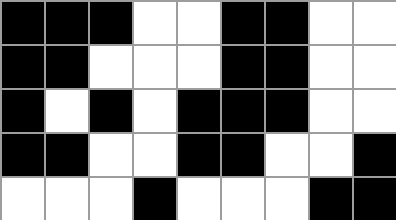[["black", "black", "black", "white", "white", "black", "black", "white", "white"], ["black", "black", "white", "white", "white", "black", "black", "white", "white"], ["black", "white", "black", "white", "black", "black", "black", "white", "white"], ["black", "black", "white", "white", "black", "black", "white", "white", "black"], ["white", "white", "white", "black", "white", "white", "white", "black", "black"]]